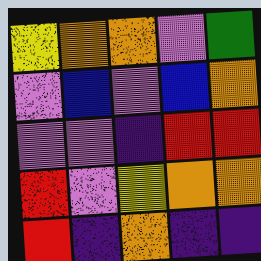[["yellow", "orange", "orange", "violet", "green"], ["violet", "blue", "violet", "blue", "orange"], ["violet", "violet", "indigo", "red", "red"], ["red", "violet", "yellow", "orange", "orange"], ["red", "indigo", "orange", "indigo", "indigo"]]